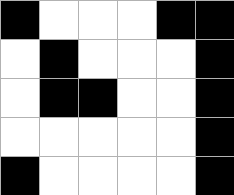[["black", "white", "white", "white", "black", "black"], ["white", "black", "white", "white", "white", "black"], ["white", "black", "black", "white", "white", "black"], ["white", "white", "white", "white", "white", "black"], ["black", "white", "white", "white", "white", "black"]]